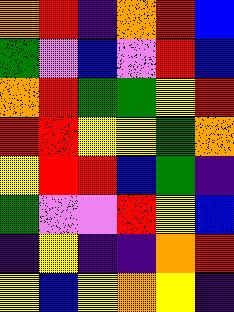[["orange", "red", "indigo", "orange", "red", "blue"], ["green", "violet", "blue", "violet", "red", "blue"], ["orange", "red", "green", "green", "yellow", "red"], ["red", "red", "yellow", "yellow", "green", "orange"], ["yellow", "red", "red", "blue", "green", "indigo"], ["green", "violet", "violet", "red", "yellow", "blue"], ["indigo", "yellow", "indigo", "indigo", "orange", "red"], ["yellow", "blue", "yellow", "orange", "yellow", "indigo"]]